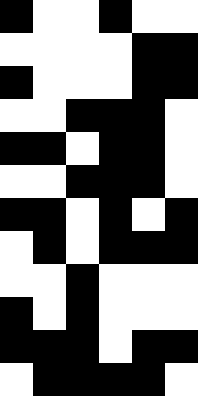[["black", "white", "white", "black", "white", "white"], ["white", "white", "white", "white", "black", "black"], ["black", "white", "white", "white", "black", "black"], ["white", "white", "black", "black", "black", "white"], ["black", "black", "white", "black", "black", "white"], ["white", "white", "black", "black", "black", "white"], ["black", "black", "white", "black", "white", "black"], ["white", "black", "white", "black", "black", "black"], ["white", "white", "black", "white", "white", "white"], ["black", "white", "black", "white", "white", "white"], ["black", "black", "black", "white", "black", "black"], ["white", "black", "black", "black", "black", "white"]]